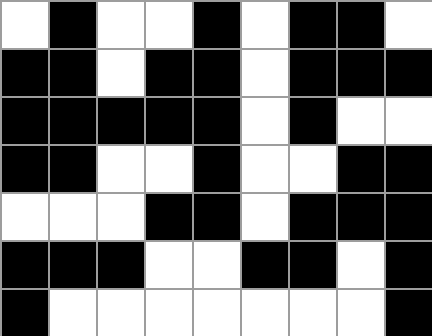[["white", "black", "white", "white", "black", "white", "black", "black", "white"], ["black", "black", "white", "black", "black", "white", "black", "black", "black"], ["black", "black", "black", "black", "black", "white", "black", "white", "white"], ["black", "black", "white", "white", "black", "white", "white", "black", "black"], ["white", "white", "white", "black", "black", "white", "black", "black", "black"], ["black", "black", "black", "white", "white", "black", "black", "white", "black"], ["black", "white", "white", "white", "white", "white", "white", "white", "black"]]